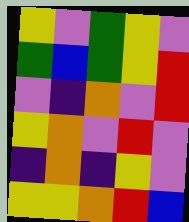[["yellow", "violet", "green", "yellow", "violet"], ["green", "blue", "green", "yellow", "red"], ["violet", "indigo", "orange", "violet", "red"], ["yellow", "orange", "violet", "red", "violet"], ["indigo", "orange", "indigo", "yellow", "violet"], ["yellow", "yellow", "orange", "red", "blue"]]